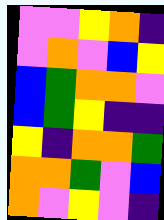[["violet", "violet", "yellow", "orange", "indigo"], ["violet", "orange", "violet", "blue", "yellow"], ["blue", "green", "orange", "orange", "violet"], ["blue", "green", "yellow", "indigo", "indigo"], ["yellow", "indigo", "orange", "orange", "green"], ["orange", "orange", "green", "violet", "blue"], ["orange", "violet", "yellow", "violet", "indigo"]]